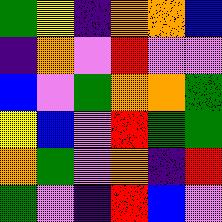[["green", "yellow", "indigo", "orange", "orange", "blue"], ["indigo", "orange", "violet", "red", "violet", "violet"], ["blue", "violet", "green", "orange", "orange", "green"], ["yellow", "blue", "violet", "red", "green", "green"], ["orange", "green", "violet", "orange", "indigo", "red"], ["green", "violet", "indigo", "red", "blue", "violet"]]